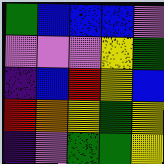[["green", "blue", "blue", "blue", "violet"], ["violet", "violet", "violet", "yellow", "green"], ["indigo", "blue", "red", "yellow", "blue"], ["red", "orange", "yellow", "green", "yellow"], ["indigo", "violet", "green", "green", "yellow"]]